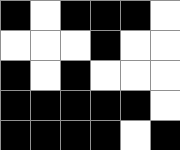[["black", "white", "black", "black", "black", "white"], ["white", "white", "white", "black", "white", "white"], ["black", "white", "black", "white", "white", "white"], ["black", "black", "black", "black", "black", "white"], ["black", "black", "black", "black", "white", "black"]]